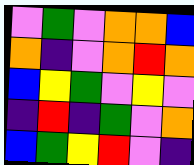[["violet", "green", "violet", "orange", "orange", "blue"], ["orange", "indigo", "violet", "orange", "red", "orange"], ["blue", "yellow", "green", "violet", "yellow", "violet"], ["indigo", "red", "indigo", "green", "violet", "orange"], ["blue", "green", "yellow", "red", "violet", "indigo"]]